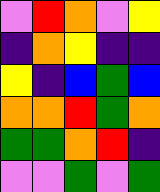[["violet", "red", "orange", "violet", "yellow"], ["indigo", "orange", "yellow", "indigo", "indigo"], ["yellow", "indigo", "blue", "green", "blue"], ["orange", "orange", "red", "green", "orange"], ["green", "green", "orange", "red", "indigo"], ["violet", "violet", "green", "violet", "green"]]